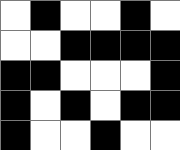[["white", "black", "white", "white", "black", "white"], ["white", "white", "black", "black", "black", "black"], ["black", "black", "white", "white", "white", "black"], ["black", "white", "black", "white", "black", "black"], ["black", "white", "white", "black", "white", "white"]]